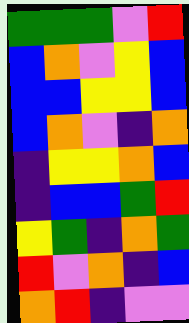[["green", "green", "green", "violet", "red"], ["blue", "orange", "violet", "yellow", "blue"], ["blue", "blue", "yellow", "yellow", "blue"], ["blue", "orange", "violet", "indigo", "orange"], ["indigo", "yellow", "yellow", "orange", "blue"], ["indigo", "blue", "blue", "green", "red"], ["yellow", "green", "indigo", "orange", "green"], ["red", "violet", "orange", "indigo", "blue"], ["orange", "red", "indigo", "violet", "violet"]]